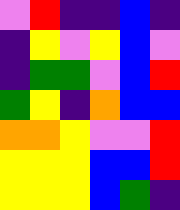[["violet", "red", "indigo", "indigo", "blue", "indigo"], ["indigo", "yellow", "violet", "yellow", "blue", "violet"], ["indigo", "green", "green", "violet", "blue", "red"], ["green", "yellow", "indigo", "orange", "blue", "blue"], ["orange", "orange", "yellow", "violet", "violet", "red"], ["yellow", "yellow", "yellow", "blue", "blue", "red"], ["yellow", "yellow", "yellow", "blue", "green", "indigo"]]